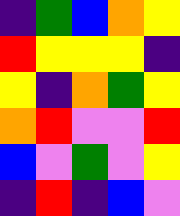[["indigo", "green", "blue", "orange", "yellow"], ["red", "yellow", "yellow", "yellow", "indigo"], ["yellow", "indigo", "orange", "green", "yellow"], ["orange", "red", "violet", "violet", "red"], ["blue", "violet", "green", "violet", "yellow"], ["indigo", "red", "indigo", "blue", "violet"]]